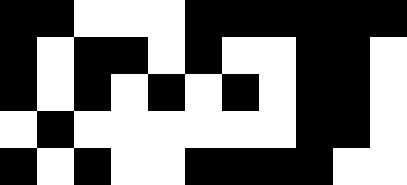[["black", "black", "white", "white", "white", "black", "black", "black", "black", "black", "black"], ["black", "white", "black", "black", "white", "black", "white", "white", "black", "black", "white"], ["black", "white", "black", "white", "black", "white", "black", "white", "black", "black", "white"], ["white", "black", "white", "white", "white", "white", "white", "white", "black", "black", "white"], ["black", "white", "black", "white", "white", "black", "black", "black", "black", "white", "white"]]